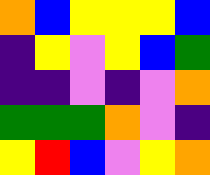[["orange", "blue", "yellow", "yellow", "yellow", "blue"], ["indigo", "yellow", "violet", "yellow", "blue", "green"], ["indigo", "indigo", "violet", "indigo", "violet", "orange"], ["green", "green", "green", "orange", "violet", "indigo"], ["yellow", "red", "blue", "violet", "yellow", "orange"]]